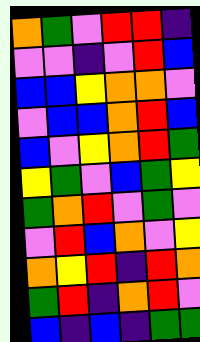[["orange", "green", "violet", "red", "red", "indigo"], ["violet", "violet", "indigo", "violet", "red", "blue"], ["blue", "blue", "yellow", "orange", "orange", "violet"], ["violet", "blue", "blue", "orange", "red", "blue"], ["blue", "violet", "yellow", "orange", "red", "green"], ["yellow", "green", "violet", "blue", "green", "yellow"], ["green", "orange", "red", "violet", "green", "violet"], ["violet", "red", "blue", "orange", "violet", "yellow"], ["orange", "yellow", "red", "indigo", "red", "orange"], ["green", "red", "indigo", "orange", "red", "violet"], ["blue", "indigo", "blue", "indigo", "green", "green"]]